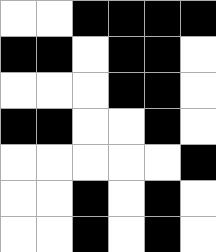[["white", "white", "black", "black", "black", "black"], ["black", "black", "white", "black", "black", "white"], ["white", "white", "white", "black", "black", "white"], ["black", "black", "white", "white", "black", "white"], ["white", "white", "white", "white", "white", "black"], ["white", "white", "black", "white", "black", "white"], ["white", "white", "black", "white", "black", "white"]]